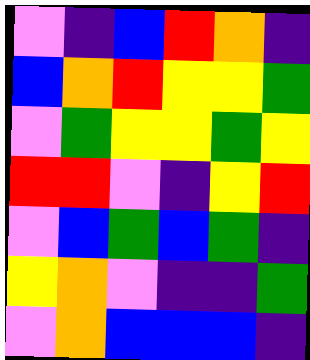[["violet", "indigo", "blue", "red", "orange", "indigo"], ["blue", "orange", "red", "yellow", "yellow", "green"], ["violet", "green", "yellow", "yellow", "green", "yellow"], ["red", "red", "violet", "indigo", "yellow", "red"], ["violet", "blue", "green", "blue", "green", "indigo"], ["yellow", "orange", "violet", "indigo", "indigo", "green"], ["violet", "orange", "blue", "blue", "blue", "indigo"]]